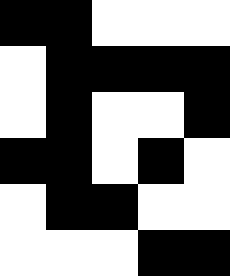[["black", "black", "white", "white", "white"], ["white", "black", "black", "black", "black"], ["white", "black", "white", "white", "black"], ["black", "black", "white", "black", "white"], ["white", "black", "black", "white", "white"], ["white", "white", "white", "black", "black"]]